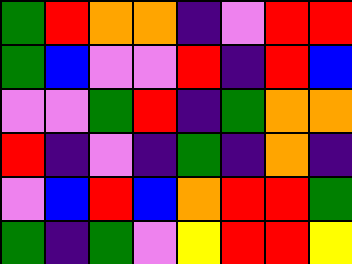[["green", "red", "orange", "orange", "indigo", "violet", "red", "red"], ["green", "blue", "violet", "violet", "red", "indigo", "red", "blue"], ["violet", "violet", "green", "red", "indigo", "green", "orange", "orange"], ["red", "indigo", "violet", "indigo", "green", "indigo", "orange", "indigo"], ["violet", "blue", "red", "blue", "orange", "red", "red", "green"], ["green", "indigo", "green", "violet", "yellow", "red", "red", "yellow"]]